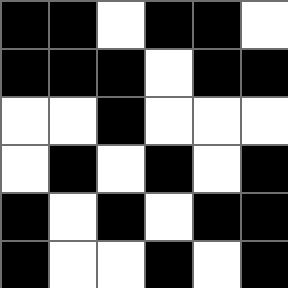[["black", "black", "white", "black", "black", "white"], ["black", "black", "black", "white", "black", "black"], ["white", "white", "black", "white", "white", "white"], ["white", "black", "white", "black", "white", "black"], ["black", "white", "black", "white", "black", "black"], ["black", "white", "white", "black", "white", "black"]]